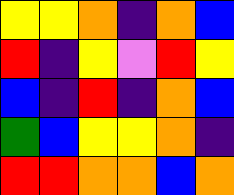[["yellow", "yellow", "orange", "indigo", "orange", "blue"], ["red", "indigo", "yellow", "violet", "red", "yellow"], ["blue", "indigo", "red", "indigo", "orange", "blue"], ["green", "blue", "yellow", "yellow", "orange", "indigo"], ["red", "red", "orange", "orange", "blue", "orange"]]